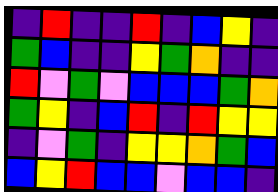[["indigo", "red", "indigo", "indigo", "red", "indigo", "blue", "yellow", "indigo"], ["green", "blue", "indigo", "indigo", "yellow", "green", "orange", "indigo", "indigo"], ["red", "violet", "green", "violet", "blue", "blue", "blue", "green", "orange"], ["green", "yellow", "indigo", "blue", "red", "indigo", "red", "yellow", "yellow"], ["indigo", "violet", "green", "indigo", "yellow", "yellow", "orange", "green", "blue"], ["blue", "yellow", "red", "blue", "blue", "violet", "blue", "blue", "indigo"]]